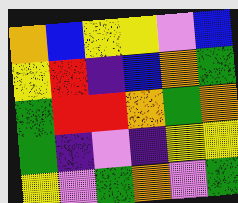[["orange", "blue", "yellow", "yellow", "violet", "blue"], ["yellow", "red", "indigo", "blue", "orange", "green"], ["green", "red", "red", "orange", "green", "orange"], ["green", "indigo", "violet", "indigo", "yellow", "yellow"], ["yellow", "violet", "green", "orange", "violet", "green"]]